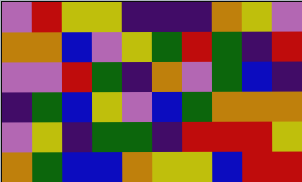[["violet", "red", "yellow", "yellow", "indigo", "indigo", "indigo", "orange", "yellow", "violet"], ["orange", "orange", "blue", "violet", "yellow", "green", "red", "green", "indigo", "red"], ["violet", "violet", "red", "green", "indigo", "orange", "violet", "green", "blue", "indigo"], ["indigo", "green", "blue", "yellow", "violet", "blue", "green", "orange", "orange", "orange"], ["violet", "yellow", "indigo", "green", "green", "indigo", "red", "red", "red", "yellow"], ["orange", "green", "blue", "blue", "orange", "yellow", "yellow", "blue", "red", "red"]]